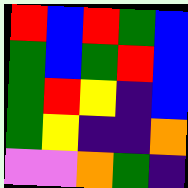[["red", "blue", "red", "green", "blue"], ["green", "blue", "green", "red", "blue"], ["green", "red", "yellow", "indigo", "blue"], ["green", "yellow", "indigo", "indigo", "orange"], ["violet", "violet", "orange", "green", "indigo"]]